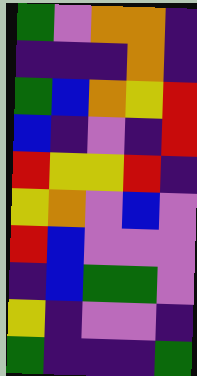[["green", "violet", "orange", "orange", "indigo"], ["indigo", "indigo", "indigo", "orange", "indigo"], ["green", "blue", "orange", "yellow", "red"], ["blue", "indigo", "violet", "indigo", "red"], ["red", "yellow", "yellow", "red", "indigo"], ["yellow", "orange", "violet", "blue", "violet"], ["red", "blue", "violet", "violet", "violet"], ["indigo", "blue", "green", "green", "violet"], ["yellow", "indigo", "violet", "violet", "indigo"], ["green", "indigo", "indigo", "indigo", "green"]]